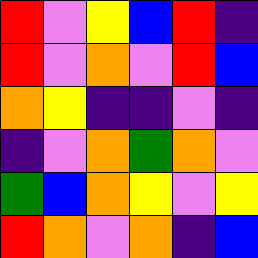[["red", "violet", "yellow", "blue", "red", "indigo"], ["red", "violet", "orange", "violet", "red", "blue"], ["orange", "yellow", "indigo", "indigo", "violet", "indigo"], ["indigo", "violet", "orange", "green", "orange", "violet"], ["green", "blue", "orange", "yellow", "violet", "yellow"], ["red", "orange", "violet", "orange", "indigo", "blue"]]